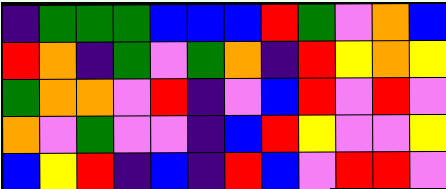[["indigo", "green", "green", "green", "blue", "blue", "blue", "red", "green", "violet", "orange", "blue"], ["red", "orange", "indigo", "green", "violet", "green", "orange", "indigo", "red", "yellow", "orange", "yellow"], ["green", "orange", "orange", "violet", "red", "indigo", "violet", "blue", "red", "violet", "red", "violet"], ["orange", "violet", "green", "violet", "violet", "indigo", "blue", "red", "yellow", "violet", "violet", "yellow"], ["blue", "yellow", "red", "indigo", "blue", "indigo", "red", "blue", "violet", "red", "red", "violet"]]